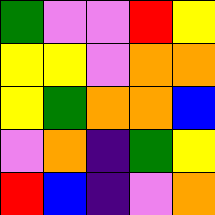[["green", "violet", "violet", "red", "yellow"], ["yellow", "yellow", "violet", "orange", "orange"], ["yellow", "green", "orange", "orange", "blue"], ["violet", "orange", "indigo", "green", "yellow"], ["red", "blue", "indigo", "violet", "orange"]]